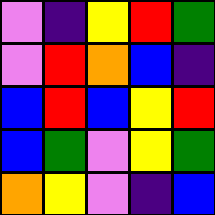[["violet", "indigo", "yellow", "red", "green"], ["violet", "red", "orange", "blue", "indigo"], ["blue", "red", "blue", "yellow", "red"], ["blue", "green", "violet", "yellow", "green"], ["orange", "yellow", "violet", "indigo", "blue"]]